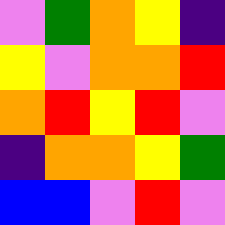[["violet", "green", "orange", "yellow", "indigo"], ["yellow", "violet", "orange", "orange", "red"], ["orange", "red", "yellow", "red", "violet"], ["indigo", "orange", "orange", "yellow", "green"], ["blue", "blue", "violet", "red", "violet"]]